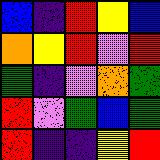[["blue", "indigo", "red", "yellow", "blue"], ["orange", "yellow", "red", "violet", "red"], ["green", "indigo", "violet", "orange", "green"], ["red", "violet", "green", "blue", "green"], ["red", "indigo", "indigo", "yellow", "red"]]